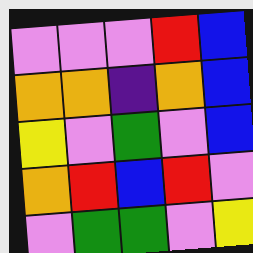[["violet", "violet", "violet", "red", "blue"], ["orange", "orange", "indigo", "orange", "blue"], ["yellow", "violet", "green", "violet", "blue"], ["orange", "red", "blue", "red", "violet"], ["violet", "green", "green", "violet", "yellow"]]